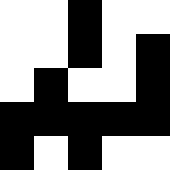[["white", "white", "black", "white", "white"], ["white", "white", "black", "white", "black"], ["white", "black", "white", "white", "black"], ["black", "black", "black", "black", "black"], ["black", "white", "black", "white", "white"]]